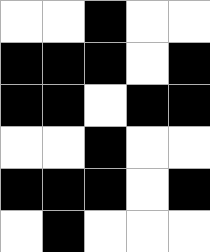[["white", "white", "black", "white", "white"], ["black", "black", "black", "white", "black"], ["black", "black", "white", "black", "black"], ["white", "white", "black", "white", "white"], ["black", "black", "black", "white", "black"], ["white", "black", "white", "white", "white"]]